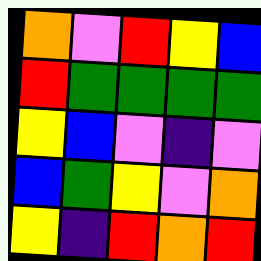[["orange", "violet", "red", "yellow", "blue"], ["red", "green", "green", "green", "green"], ["yellow", "blue", "violet", "indigo", "violet"], ["blue", "green", "yellow", "violet", "orange"], ["yellow", "indigo", "red", "orange", "red"]]